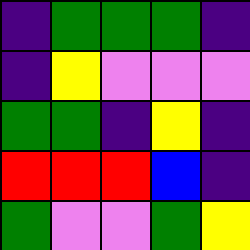[["indigo", "green", "green", "green", "indigo"], ["indigo", "yellow", "violet", "violet", "violet"], ["green", "green", "indigo", "yellow", "indigo"], ["red", "red", "red", "blue", "indigo"], ["green", "violet", "violet", "green", "yellow"]]